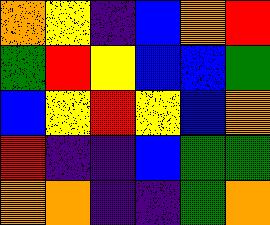[["orange", "yellow", "indigo", "blue", "orange", "red"], ["green", "red", "yellow", "blue", "blue", "green"], ["blue", "yellow", "red", "yellow", "blue", "orange"], ["red", "indigo", "indigo", "blue", "green", "green"], ["orange", "orange", "indigo", "indigo", "green", "orange"]]